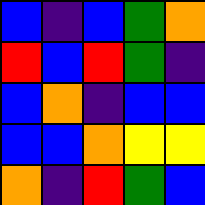[["blue", "indigo", "blue", "green", "orange"], ["red", "blue", "red", "green", "indigo"], ["blue", "orange", "indigo", "blue", "blue"], ["blue", "blue", "orange", "yellow", "yellow"], ["orange", "indigo", "red", "green", "blue"]]